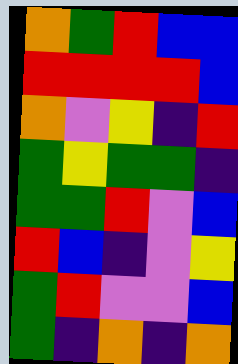[["orange", "green", "red", "blue", "blue"], ["red", "red", "red", "red", "blue"], ["orange", "violet", "yellow", "indigo", "red"], ["green", "yellow", "green", "green", "indigo"], ["green", "green", "red", "violet", "blue"], ["red", "blue", "indigo", "violet", "yellow"], ["green", "red", "violet", "violet", "blue"], ["green", "indigo", "orange", "indigo", "orange"]]